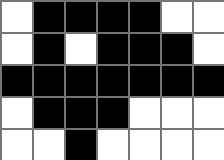[["white", "black", "black", "black", "black", "white", "white"], ["white", "black", "white", "black", "black", "black", "white"], ["black", "black", "black", "black", "black", "black", "black"], ["white", "black", "black", "black", "white", "white", "white"], ["white", "white", "black", "white", "white", "white", "white"]]